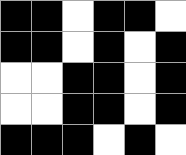[["black", "black", "white", "black", "black", "white"], ["black", "black", "white", "black", "white", "black"], ["white", "white", "black", "black", "white", "black"], ["white", "white", "black", "black", "white", "black"], ["black", "black", "black", "white", "black", "white"]]